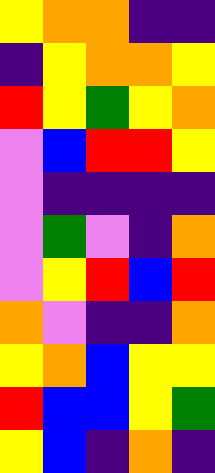[["yellow", "orange", "orange", "indigo", "indigo"], ["indigo", "yellow", "orange", "orange", "yellow"], ["red", "yellow", "green", "yellow", "orange"], ["violet", "blue", "red", "red", "yellow"], ["violet", "indigo", "indigo", "indigo", "indigo"], ["violet", "green", "violet", "indigo", "orange"], ["violet", "yellow", "red", "blue", "red"], ["orange", "violet", "indigo", "indigo", "orange"], ["yellow", "orange", "blue", "yellow", "yellow"], ["red", "blue", "blue", "yellow", "green"], ["yellow", "blue", "indigo", "orange", "indigo"]]